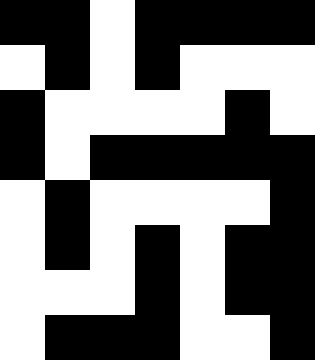[["black", "black", "white", "black", "black", "black", "black"], ["white", "black", "white", "black", "white", "white", "white"], ["black", "white", "white", "white", "white", "black", "white"], ["black", "white", "black", "black", "black", "black", "black"], ["white", "black", "white", "white", "white", "white", "black"], ["white", "black", "white", "black", "white", "black", "black"], ["white", "white", "white", "black", "white", "black", "black"], ["white", "black", "black", "black", "white", "white", "black"]]